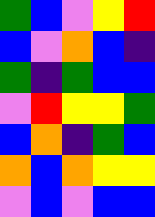[["green", "blue", "violet", "yellow", "red"], ["blue", "violet", "orange", "blue", "indigo"], ["green", "indigo", "green", "blue", "blue"], ["violet", "red", "yellow", "yellow", "green"], ["blue", "orange", "indigo", "green", "blue"], ["orange", "blue", "orange", "yellow", "yellow"], ["violet", "blue", "violet", "blue", "blue"]]